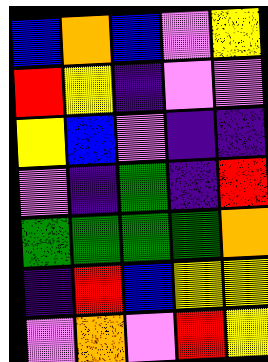[["blue", "orange", "blue", "violet", "yellow"], ["red", "yellow", "indigo", "violet", "violet"], ["yellow", "blue", "violet", "indigo", "indigo"], ["violet", "indigo", "green", "indigo", "red"], ["green", "green", "green", "green", "orange"], ["indigo", "red", "blue", "yellow", "yellow"], ["violet", "orange", "violet", "red", "yellow"]]